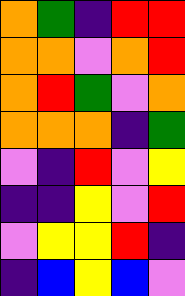[["orange", "green", "indigo", "red", "red"], ["orange", "orange", "violet", "orange", "red"], ["orange", "red", "green", "violet", "orange"], ["orange", "orange", "orange", "indigo", "green"], ["violet", "indigo", "red", "violet", "yellow"], ["indigo", "indigo", "yellow", "violet", "red"], ["violet", "yellow", "yellow", "red", "indigo"], ["indigo", "blue", "yellow", "blue", "violet"]]